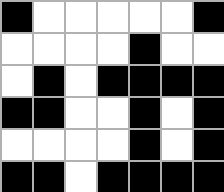[["black", "white", "white", "white", "white", "white", "black"], ["white", "white", "white", "white", "black", "white", "white"], ["white", "black", "white", "black", "black", "black", "black"], ["black", "black", "white", "white", "black", "white", "black"], ["white", "white", "white", "white", "black", "white", "black"], ["black", "black", "white", "black", "black", "black", "black"]]